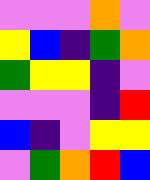[["violet", "violet", "violet", "orange", "violet"], ["yellow", "blue", "indigo", "green", "orange"], ["green", "yellow", "yellow", "indigo", "violet"], ["violet", "violet", "violet", "indigo", "red"], ["blue", "indigo", "violet", "yellow", "yellow"], ["violet", "green", "orange", "red", "blue"]]